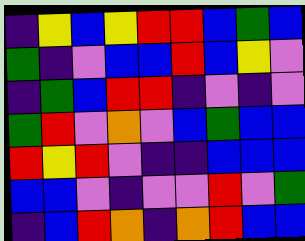[["indigo", "yellow", "blue", "yellow", "red", "red", "blue", "green", "blue"], ["green", "indigo", "violet", "blue", "blue", "red", "blue", "yellow", "violet"], ["indigo", "green", "blue", "red", "red", "indigo", "violet", "indigo", "violet"], ["green", "red", "violet", "orange", "violet", "blue", "green", "blue", "blue"], ["red", "yellow", "red", "violet", "indigo", "indigo", "blue", "blue", "blue"], ["blue", "blue", "violet", "indigo", "violet", "violet", "red", "violet", "green"], ["indigo", "blue", "red", "orange", "indigo", "orange", "red", "blue", "blue"]]